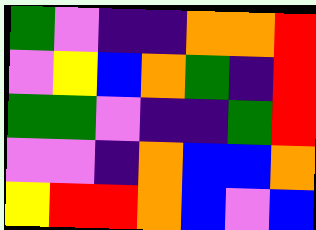[["green", "violet", "indigo", "indigo", "orange", "orange", "red"], ["violet", "yellow", "blue", "orange", "green", "indigo", "red"], ["green", "green", "violet", "indigo", "indigo", "green", "red"], ["violet", "violet", "indigo", "orange", "blue", "blue", "orange"], ["yellow", "red", "red", "orange", "blue", "violet", "blue"]]